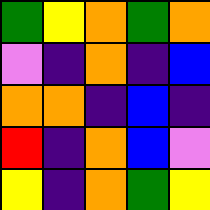[["green", "yellow", "orange", "green", "orange"], ["violet", "indigo", "orange", "indigo", "blue"], ["orange", "orange", "indigo", "blue", "indigo"], ["red", "indigo", "orange", "blue", "violet"], ["yellow", "indigo", "orange", "green", "yellow"]]